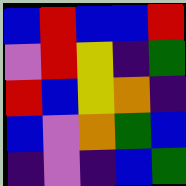[["blue", "red", "blue", "blue", "red"], ["violet", "red", "yellow", "indigo", "green"], ["red", "blue", "yellow", "orange", "indigo"], ["blue", "violet", "orange", "green", "blue"], ["indigo", "violet", "indigo", "blue", "green"]]